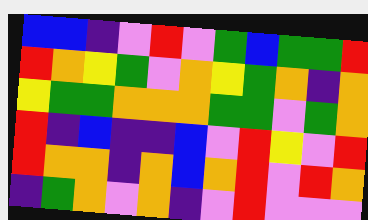[["blue", "blue", "indigo", "violet", "red", "violet", "green", "blue", "green", "green", "red"], ["red", "orange", "yellow", "green", "violet", "orange", "yellow", "green", "orange", "indigo", "orange"], ["yellow", "green", "green", "orange", "orange", "orange", "green", "green", "violet", "green", "orange"], ["red", "indigo", "blue", "indigo", "indigo", "blue", "violet", "red", "yellow", "violet", "red"], ["red", "orange", "orange", "indigo", "orange", "blue", "orange", "red", "violet", "red", "orange"], ["indigo", "green", "orange", "violet", "orange", "indigo", "violet", "red", "violet", "violet", "violet"]]